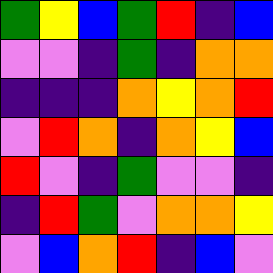[["green", "yellow", "blue", "green", "red", "indigo", "blue"], ["violet", "violet", "indigo", "green", "indigo", "orange", "orange"], ["indigo", "indigo", "indigo", "orange", "yellow", "orange", "red"], ["violet", "red", "orange", "indigo", "orange", "yellow", "blue"], ["red", "violet", "indigo", "green", "violet", "violet", "indigo"], ["indigo", "red", "green", "violet", "orange", "orange", "yellow"], ["violet", "blue", "orange", "red", "indigo", "blue", "violet"]]